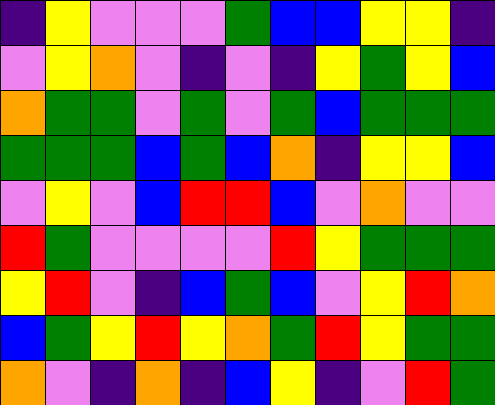[["indigo", "yellow", "violet", "violet", "violet", "green", "blue", "blue", "yellow", "yellow", "indigo"], ["violet", "yellow", "orange", "violet", "indigo", "violet", "indigo", "yellow", "green", "yellow", "blue"], ["orange", "green", "green", "violet", "green", "violet", "green", "blue", "green", "green", "green"], ["green", "green", "green", "blue", "green", "blue", "orange", "indigo", "yellow", "yellow", "blue"], ["violet", "yellow", "violet", "blue", "red", "red", "blue", "violet", "orange", "violet", "violet"], ["red", "green", "violet", "violet", "violet", "violet", "red", "yellow", "green", "green", "green"], ["yellow", "red", "violet", "indigo", "blue", "green", "blue", "violet", "yellow", "red", "orange"], ["blue", "green", "yellow", "red", "yellow", "orange", "green", "red", "yellow", "green", "green"], ["orange", "violet", "indigo", "orange", "indigo", "blue", "yellow", "indigo", "violet", "red", "green"]]